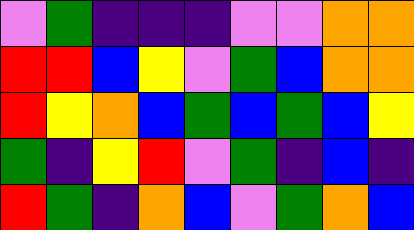[["violet", "green", "indigo", "indigo", "indigo", "violet", "violet", "orange", "orange"], ["red", "red", "blue", "yellow", "violet", "green", "blue", "orange", "orange"], ["red", "yellow", "orange", "blue", "green", "blue", "green", "blue", "yellow"], ["green", "indigo", "yellow", "red", "violet", "green", "indigo", "blue", "indigo"], ["red", "green", "indigo", "orange", "blue", "violet", "green", "orange", "blue"]]